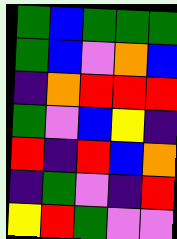[["green", "blue", "green", "green", "green"], ["green", "blue", "violet", "orange", "blue"], ["indigo", "orange", "red", "red", "red"], ["green", "violet", "blue", "yellow", "indigo"], ["red", "indigo", "red", "blue", "orange"], ["indigo", "green", "violet", "indigo", "red"], ["yellow", "red", "green", "violet", "violet"]]